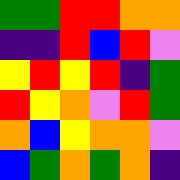[["green", "green", "red", "red", "orange", "orange"], ["indigo", "indigo", "red", "blue", "red", "violet"], ["yellow", "red", "yellow", "red", "indigo", "green"], ["red", "yellow", "orange", "violet", "red", "green"], ["orange", "blue", "yellow", "orange", "orange", "violet"], ["blue", "green", "orange", "green", "orange", "indigo"]]